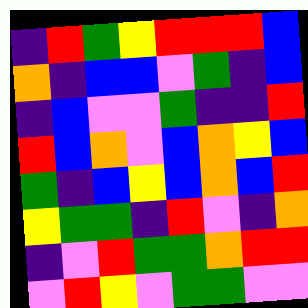[["indigo", "red", "green", "yellow", "red", "red", "red", "blue"], ["orange", "indigo", "blue", "blue", "violet", "green", "indigo", "blue"], ["indigo", "blue", "violet", "violet", "green", "indigo", "indigo", "red"], ["red", "blue", "orange", "violet", "blue", "orange", "yellow", "blue"], ["green", "indigo", "blue", "yellow", "blue", "orange", "blue", "red"], ["yellow", "green", "green", "indigo", "red", "violet", "indigo", "orange"], ["indigo", "violet", "red", "green", "green", "orange", "red", "red"], ["violet", "red", "yellow", "violet", "green", "green", "violet", "violet"]]